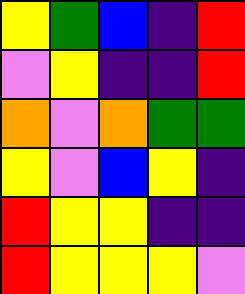[["yellow", "green", "blue", "indigo", "red"], ["violet", "yellow", "indigo", "indigo", "red"], ["orange", "violet", "orange", "green", "green"], ["yellow", "violet", "blue", "yellow", "indigo"], ["red", "yellow", "yellow", "indigo", "indigo"], ["red", "yellow", "yellow", "yellow", "violet"]]